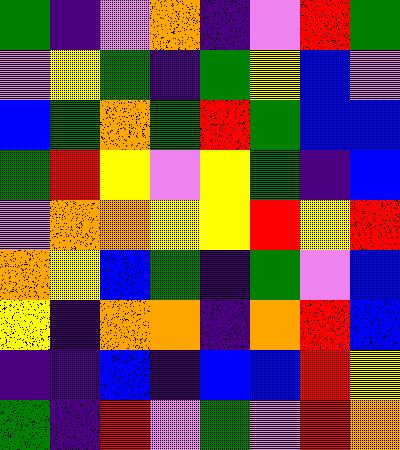[["green", "indigo", "violet", "orange", "indigo", "violet", "red", "green"], ["violet", "yellow", "green", "indigo", "green", "yellow", "blue", "violet"], ["blue", "green", "orange", "green", "red", "green", "blue", "blue"], ["green", "red", "yellow", "violet", "yellow", "green", "indigo", "blue"], ["violet", "orange", "orange", "yellow", "yellow", "red", "yellow", "red"], ["orange", "yellow", "blue", "green", "indigo", "green", "violet", "blue"], ["yellow", "indigo", "orange", "orange", "indigo", "orange", "red", "blue"], ["indigo", "indigo", "blue", "indigo", "blue", "blue", "red", "yellow"], ["green", "indigo", "red", "violet", "green", "violet", "red", "orange"]]